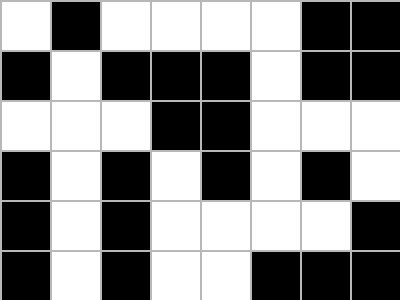[["white", "black", "white", "white", "white", "white", "black", "black"], ["black", "white", "black", "black", "black", "white", "black", "black"], ["white", "white", "white", "black", "black", "white", "white", "white"], ["black", "white", "black", "white", "black", "white", "black", "white"], ["black", "white", "black", "white", "white", "white", "white", "black"], ["black", "white", "black", "white", "white", "black", "black", "black"]]